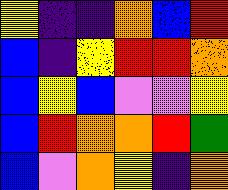[["yellow", "indigo", "indigo", "orange", "blue", "red"], ["blue", "indigo", "yellow", "red", "red", "orange"], ["blue", "yellow", "blue", "violet", "violet", "yellow"], ["blue", "red", "orange", "orange", "red", "green"], ["blue", "violet", "orange", "yellow", "indigo", "orange"]]